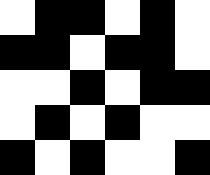[["white", "black", "black", "white", "black", "white"], ["black", "black", "white", "black", "black", "white"], ["white", "white", "black", "white", "black", "black"], ["white", "black", "white", "black", "white", "white"], ["black", "white", "black", "white", "white", "black"]]